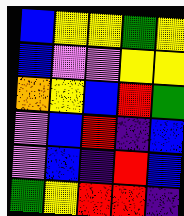[["blue", "yellow", "yellow", "green", "yellow"], ["blue", "violet", "violet", "yellow", "yellow"], ["orange", "yellow", "blue", "red", "green"], ["violet", "blue", "red", "indigo", "blue"], ["violet", "blue", "indigo", "red", "blue"], ["green", "yellow", "red", "red", "indigo"]]